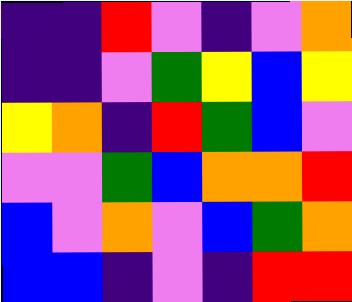[["indigo", "indigo", "red", "violet", "indigo", "violet", "orange"], ["indigo", "indigo", "violet", "green", "yellow", "blue", "yellow"], ["yellow", "orange", "indigo", "red", "green", "blue", "violet"], ["violet", "violet", "green", "blue", "orange", "orange", "red"], ["blue", "violet", "orange", "violet", "blue", "green", "orange"], ["blue", "blue", "indigo", "violet", "indigo", "red", "red"]]